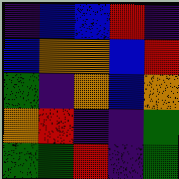[["indigo", "blue", "blue", "red", "indigo"], ["blue", "orange", "orange", "blue", "red"], ["green", "indigo", "orange", "blue", "orange"], ["orange", "red", "indigo", "indigo", "green"], ["green", "green", "red", "indigo", "green"]]